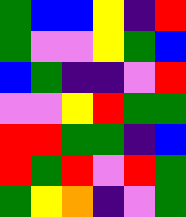[["green", "blue", "blue", "yellow", "indigo", "red"], ["green", "violet", "violet", "yellow", "green", "blue"], ["blue", "green", "indigo", "indigo", "violet", "red"], ["violet", "violet", "yellow", "red", "green", "green"], ["red", "red", "green", "green", "indigo", "blue"], ["red", "green", "red", "violet", "red", "green"], ["green", "yellow", "orange", "indigo", "violet", "green"]]